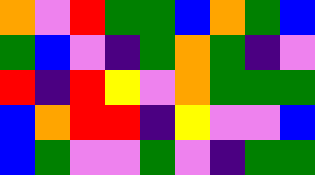[["orange", "violet", "red", "green", "green", "blue", "orange", "green", "blue"], ["green", "blue", "violet", "indigo", "green", "orange", "green", "indigo", "violet"], ["red", "indigo", "red", "yellow", "violet", "orange", "green", "green", "green"], ["blue", "orange", "red", "red", "indigo", "yellow", "violet", "violet", "blue"], ["blue", "green", "violet", "violet", "green", "violet", "indigo", "green", "green"]]